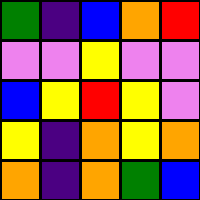[["green", "indigo", "blue", "orange", "red"], ["violet", "violet", "yellow", "violet", "violet"], ["blue", "yellow", "red", "yellow", "violet"], ["yellow", "indigo", "orange", "yellow", "orange"], ["orange", "indigo", "orange", "green", "blue"]]